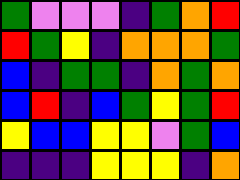[["green", "violet", "violet", "violet", "indigo", "green", "orange", "red"], ["red", "green", "yellow", "indigo", "orange", "orange", "orange", "green"], ["blue", "indigo", "green", "green", "indigo", "orange", "green", "orange"], ["blue", "red", "indigo", "blue", "green", "yellow", "green", "red"], ["yellow", "blue", "blue", "yellow", "yellow", "violet", "green", "blue"], ["indigo", "indigo", "indigo", "yellow", "yellow", "yellow", "indigo", "orange"]]